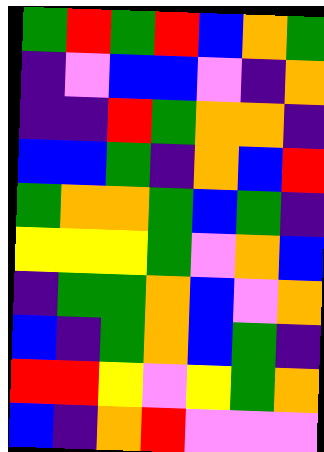[["green", "red", "green", "red", "blue", "orange", "green"], ["indigo", "violet", "blue", "blue", "violet", "indigo", "orange"], ["indigo", "indigo", "red", "green", "orange", "orange", "indigo"], ["blue", "blue", "green", "indigo", "orange", "blue", "red"], ["green", "orange", "orange", "green", "blue", "green", "indigo"], ["yellow", "yellow", "yellow", "green", "violet", "orange", "blue"], ["indigo", "green", "green", "orange", "blue", "violet", "orange"], ["blue", "indigo", "green", "orange", "blue", "green", "indigo"], ["red", "red", "yellow", "violet", "yellow", "green", "orange"], ["blue", "indigo", "orange", "red", "violet", "violet", "violet"]]